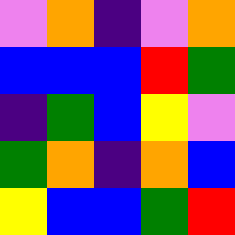[["violet", "orange", "indigo", "violet", "orange"], ["blue", "blue", "blue", "red", "green"], ["indigo", "green", "blue", "yellow", "violet"], ["green", "orange", "indigo", "orange", "blue"], ["yellow", "blue", "blue", "green", "red"]]